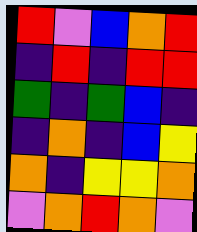[["red", "violet", "blue", "orange", "red"], ["indigo", "red", "indigo", "red", "red"], ["green", "indigo", "green", "blue", "indigo"], ["indigo", "orange", "indigo", "blue", "yellow"], ["orange", "indigo", "yellow", "yellow", "orange"], ["violet", "orange", "red", "orange", "violet"]]